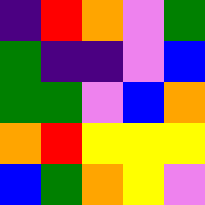[["indigo", "red", "orange", "violet", "green"], ["green", "indigo", "indigo", "violet", "blue"], ["green", "green", "violet", "blue", "orange"], ["orange", "red", "yellow", "yellow", "yellow"], ["blue", "green", "orange", "yellow", "violet"]]